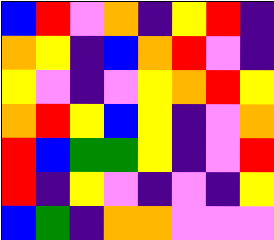[["blue", "red", "violet", "orange", "indigo", "yellow", "red", "indigo"], ["orange", "yellow", "indigo", "blue", "orange", "red", "violet", "indigo"], ["yellow", "violet", "indigo", "violet", "yellow", "orange", "red", "yellow"], ["orange", "red", "yellow", "blue", "yellow", "indigo", "violet", "orange"], ["red", "blue", "green", "green", "yellow", "indigo", "violet", "red"], ["red", "indigo", "yellow", "violet", "indigo", "violet", "indigo", "yellow"], ["blue", "green", "indigo", "orange", "orange", "violet", "violet", "violet"]]